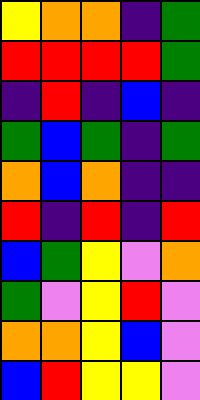[["yellow", "orange", "orange", "indigo", "green"], ["red", "red", "red", "red", "green"], ["indigo", "red", "indigo", "blue", "indigo"], ["green", "blue", "green", "indigo", "green"], ["orange", "blue", "orange", "indigo", "indigo"], ["red", "indigo", "red", "indigo", "red"], ["blue", "green", "yellow", "violet", "orange"], ["green", "violet", "yellow", "red", "violet"], ["orange", "orange", "yellow", "blue", "violet"], ["blue", "red", "yellow", "yellow", "violet"]]